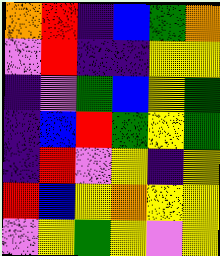[["orange", "red", "indigo", "blue", "green", "orange"], ["violet", "red", "indigo", "indigo", "yellow", "yellow"], ["indigo", "violet", "green", "blue", "yellow", "green"], ["indigo", "blue", "red", "green", "yellow", "green"], ["indigo", "red", "violet", "yellow", "indigo", "yellow"], ["red", "blue", "yellow", "orange", "yellow", "yellow"], ["violet", "yellow", "green", "yellow", "violet", "yellow"]]